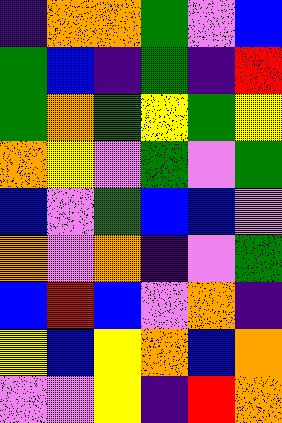[["indigo", "orange", "orange", "green", "violet", "blue"], ["green", "blue", "indigo", "green", "indigo", "red"], ["green", "orange", "green", "yellow", "green", "yellow"], ["orange", "yellow", "violet", "green", "violet", "green"], ["blue", "violet", "green", "blue", "blue", "violet"], ["orange", "violet", "orange", "indigo", "violet", "green"], ["blue", "red", "blue", "violet", "orange", "indigo"], ["yellow", "blue", "yellow", "orange", "blue", "orange"], ["violet", "violet", "yellow", "indigo", "red", "orange"]]